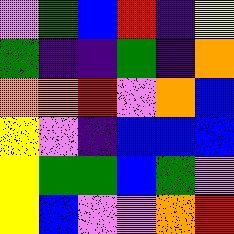[["violet", "green", "blue", "red", "indigo", "yellow"], ["green", "indigo", "indigo", "green", "indigo", "orange"], ["orange", "orange", "red", "violet", "orange", "blue"], ["yellow", "violet", "indigo", "blue", "blue", "blue"], ["yellow", "green", "green", "blue", "green", "violet"], ["yellow", "blue", "violet", "violet", "orange", "red"]]